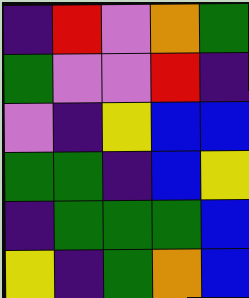[["indigo", "red", "violet", "orange", "green"], ["green", "violet", "violet", "red", "indigo"], ["violet", "indigo", "yellow", "blue", "blue"], ["green", "green", "indigo", "blue", "yellow"], ["indigo", "green", "green", "green", "blue"], ["yellow", "indigo", "green", "orange", "blue"]]